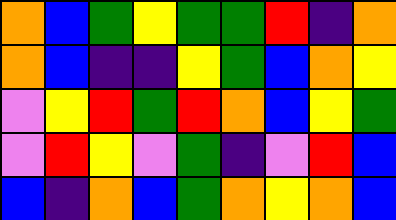[["orange", "blue", "green", "yellow", "green", "green", "red", "indigo", "orange"], ["orange", "blue", "indigo", "indigo", "yellow", "green", "blue", "orange", "yellow"], ["violet", "yellow", "red", "green", "red", "orange", "blue", "yellow", "green"], ["violet", "red", "yellow", "violet", "green", "indigo", "violet", "red", "blue"], ["blue", "indigo", "orange", "blue", "green", "orange", "yellow", "orange", "blue"]]